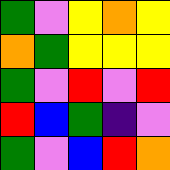[["green", "violet", "yellow", "orange", "yellow"], ["orange", "green", "yellow", "yellow", "yellow"], ["green", "violet", "red", "violet", "red"], ["red", "blue", "green", "indigo", "violet"], ["green", "violet", "blue", "red", "orange"]]